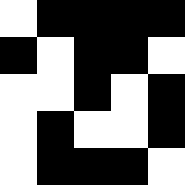[["white", "black", "black", "black", "black"], ["black", "white", "black", "black", "white"], ["white", "white", "black", "white", "black"], ["white", "black", "white", "white", "black"], ["white", "black", "black", "black", "white"]]